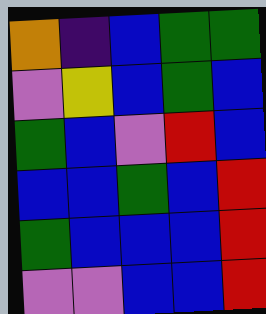[["orange", "indigo", "blue", "green", "green"], ["violet", "yellow", "blue", "green", "blue"], ["green", "blue", "violet", "red", "blue"], ["blue", "blue", "green", "blue", "red"], ["green", "blue", "blue", "blue", "red"], ["violet", "violet", "blue", "blue", "red"]]